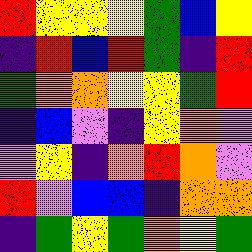[["red", "yellow", "yellow", "yellow", "green", "blue", "yellow"], ["indigo", "red", "blue", "red", "green", "indigo", "red"], ["green", "orange", "orange", "yellow", "yellow", "green", "red"], ["indigo", "blue", "violet", "indigo", "yellow", "orange", "violet"], ["violet", "yellow", "indigo", "orange", "red", "orange", "violet"], ["red", "violet", "blue", "blue", "indigo", "orange", "orange"], ["indigo", "green", "yellow", "green", "orange", "yellow", "green"]]